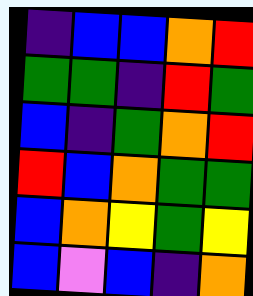[["indigo", "blue", "blue", "orange", "red"], ["green", "green", "indigo", "red", "green"], ["blue", "indigo", "green", "orange", "red"], ["red", "blue", "orange", "green", "green"], ["blue", "orange", "yellow", "green", "yellow"], ["blue", "violet", "blue", "indigo", "orange"]]